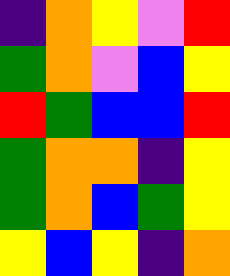[["indigo", "orange", "yellow", "violet", "red"], ["green", "orange", "violet", "blue", "yellow"], ["red", "green", "blue", "blue", "red"], ["green", "orange", "orange", "indigo", "yellow"], ["green", "orange", "blue", "green", "yellow"], ["yellow", "blue", "yellow", "indigo", "orange"]]